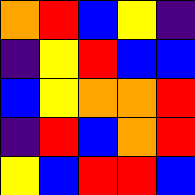[["orange", "red", "blue", "yellow", "indigo"], ["indigo", "yellow", "red", "blue", "blue"], ["blue", "yellow", "orange", "orange", "red"], ["indigo", "red", "blue", "orange", "red"], ["yellow", "blue", "red", "red", "blue"]]